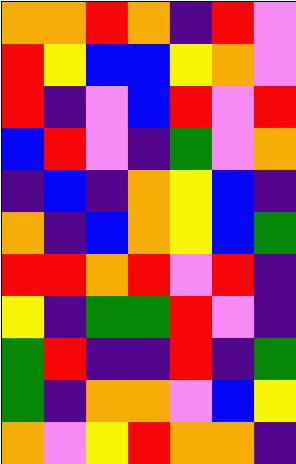[["orange", "orange", "red", "orange", "indigo", "red", "violet"], ["red", "yellow", "blue", "blue", "yellow", "orange", "violet"], ["red", "indigo", "violet", "blue", "red", "violet", "red"], ["blue", "red", "violet", "indigo", "green", "violet", "orange"], ["indigo", "blue", "indigo", "orange", "yellow", "blue", "indigo"], ["orange", "indigo", "blue", "orange", "yellow", "blue", "green"], ["red", "red", "orange", "red", "violet", "red", "indigo"], ["yellow", "indigo", "green", "green", "red", "violet", "indigo"], ["green", "red", "indigo", "indigo", "red", "indigo", "green"], ["green", "indigo", "orange", "orange", "violet", "blue", "yellow"], ["orange", "violet", "yellow", "red", "orange", "orange", "indigo"]]